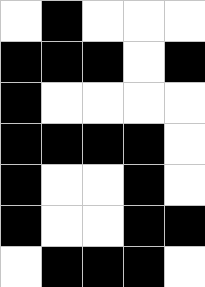[["white", "black", "white", "white", "white"], ["black", "black", "black", "white", "black"], ["black", "white", "white", "white", "white"], ["black", "black", "black", "black", "white"], ["black", "white", "white", "black", "white"], ["black", "white", "white", "black", "black"], ["white", "black", "black", "black", "white"]]